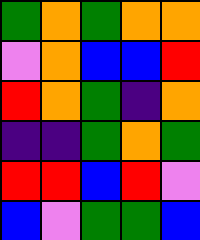[["green", "orange", "green", "orange", "orange"], ["violet", "orange", "blue", "blue", "red"], ["red", "orange", "green", "indigo", "orange"], ["indigo", "indigo", "green", "orange", "green"], ["red", "red", "blue", "red", "violet"], ["blue", "violet", "green", "green", "blue"]]